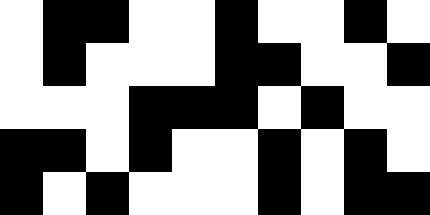[["white", "black", "black", "white", "white", "black", "white", "white", "black", "white"], ["white", "black", "white", "white", "white", "black", "black", "white", "white", "black"], ["white", "white", "white", "black", "black", "black", "white", "black", "white", "white"], ["black", "black", "white", "black", "white", "white", "black", "white", "black", "white"], ["black", "white", "black", "white", "white", "white", "black", "white", "black", "black"]]